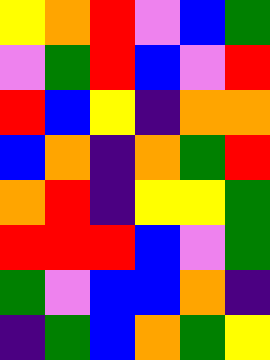[["yellow", "orange", "red", "violet", "blue", "green"], ["violet", "green", "red", "blue", "violet", "red"], ["red", "blue", "yellow", "indigo", "orange", "orange"], ["blue", "orange", "indigo", "orange", "green", "red"], ["orange", "red", "indigo", "yellow", "yellow", "green"], ["red", "red", "red", "blue", "violet", "green"], ["green", "violet", "blue", "blue", "orange", "indigo"], ["indigo", "green", "blue", "orange", "green", "yellow"]]